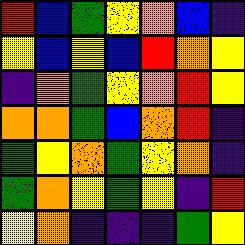[["red", "blue", "green", "yellow", "orange", "blue", "indigo"], ["yellow", "blue", "yellow", "blue", "red", "orange", "yellow"], ["indigo", "orange", "green", "yellow", "orange", "red", "yellow"], ["orange", "orange", "green", "blue", "orange", "red", "indigo"], ["green", "yellow", "orange", "green", "yellow", "orange", "indigo"], ["green", "orange", "yellow", "green", "yellow", "indigo", "red"], ["yellow", "orange", "indigo", "indigo", "indigo", "green", "yellow"]]